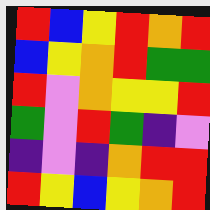[["red", "blue", "yellow", "red", "orange", "red"], ["blue", "yellow", "orange", "red", "green", "green"], ["red", "violet", "orange", "yellow", "yellow", "red"], ["green", "violet", "red", "green", "indigo", "violet"], ["indigo", "violet", "indigo", "orange", "red", "red"], ["red", "yellow", "blue", "yellow", "orange", "red"]]